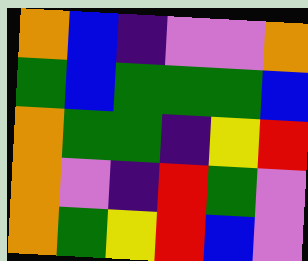[["orange", "blue", "indigo", "violet", "violet", "orange"], ["green", "blue", "green", "green", "green", "blue"], ["orange", "green", "green", "indigo", "yellow", "red"], ["orange", "violet", "indigo", "red", "green", "violet"], ["orange", "green", "yellow", "red", "blue", "violet"]]